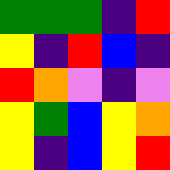[["green", "green", "green", "indigo", "red"], ["yellow", "indigo", "red", "blue", "indigo"], ["red", "orange", "violet", "indigo", "violet"], ["yellow", "green", "blue", "yellow", "orange"], ["yellow", "indigo", "blue", "yellow", "red"]]